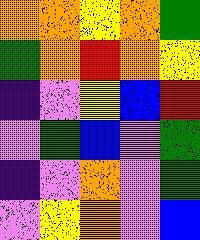[["orange", "orange", "yellow", "orange", "green"], ["green", "orange", "red", "orange", "yellow"], ["indigo", "violet", "yellow", "blue", "red"], ["violet", "green", "blue", "violet", "green"], ["indigo", "violet", "orange", "violet", "green"], ["violet", "yellow", "orange", "violet", "blue"]]